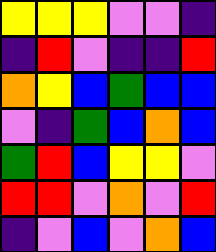[["yellow", "yellow", "yellow", "violet", "violet", "indigo"], ["indigo", "red", "violet", "indigo", "indigo", "red"], ["orange", "yellow", "blue", "green", "blue", "blue"], ["violet", "indigo", "green", "blue", "orange", "blue"], ["green", "red", "blue", "yellow", "yellow", "violet"], ["red", "red", "violet", "orange", "violet", "red"], ["indigo", "violet", "blue", "violet", "orange", "blue"]]